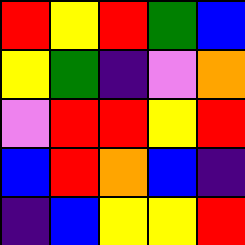[["red", "yellow", "red", "green", "blue"], ["yellow", "green", "indigo", "violet", "orange"], ["violet", "red", "red", "yellow", "red"], ["blue", "red", "orange", "blue", "indigo"], ["indigo", "blue", "yellow", "yellow", "red"]]